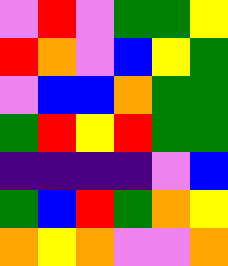[["violet", "red", "violet", "green", "green", "yellow"], ["red", "orange", "violet", "blue", "yellow", "green"], ["violet", "blue", "blue", "orange", "green", "green"], ["green", "red", "yellow", "red", "green", "green"], ["indigo", "indigo", "indigo", "indigo", "violet", "blue"], ["green", "blue", "red", "green", "orange", "yellow"], ["orange", "yellow", "orange", "violet", "violet", "orange"]]